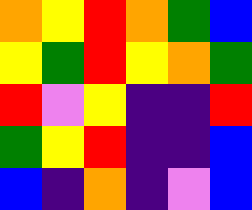[["orange", "yellow", "red", "orange", "green", "blue"], ["yellow", "green", "red", "yellow", "orange", "green"], ["red", "violet", "yellow", "indigo", "indigo", "red"], ["green", "yellow", "red", "indigo", "indigo", "blue"], ["blue", "indigo", "orange", "indigo", "violet", "blue"]]